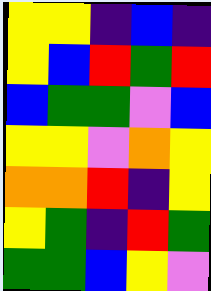[["yellow", "yellow", "indigo", "blue", "indigo"], ["yellow", "blue", "red", "green", "red"], ["blue", "green", "green", "violet", "blue"], ["yellow", "yellow", "violet", "orange", "yellow"], ["orange", "orange", "red", "indigo", "yellow"], ["yellow", "green", "indigo", "red", "green"], ["green", "green", "blue", "yellow", "violet"]]